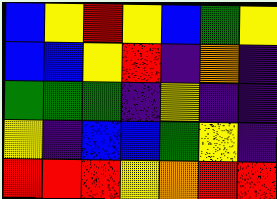[["blue", "yellow", "red", "yellow", "blue", "green", "yellow"], ["blue", "blue", "yellow", "red", "indigo", "orange", "indigo"], ["green", "green", "green", "indigo", "yellow", "indigo", "indigo"], ["yellow", "indigo", "blue", "blue", "green", "yellow", "indigo"], ["red", "red", "red", "yellow", "orange", "red", "red"]]